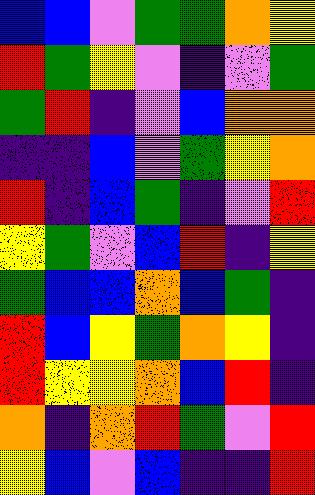[["blue", "blue", "violet", "green", "green", "orange", "yellow"], ["red", "green", "yellow", "violet", "indigo", "violet", "green"], ["green", "red", "indigo", "violet", "blue", "orange", "orange"], ["indigo", "indigo", "blue", "violet", "green", "yellow", "orange"], ["red", "indigo", "blue", "green", "indigo", "violet", "red"], ["yellow", "green", "violet", "blue", "red", "indigo", "yellow"], ["green", "blue", "blue", "orange", "blue", "green", "indigo"], ["red", "blue", "yellow", "green", "orange", "yellow", "indigo"], ["red", "yellow", "yellow", "orange", "blue", "red", "indigo"], ["orange", "indigo", "orange", "red", "green", "violet", "red"], ["yellow", "blue", "violet", "blue", "indigo", "indigo", "red"]]